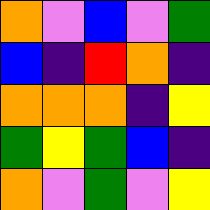[["orange", "violet", "blue", "violet", "green"], ["blue", "indigo", "red", "orange", "indigo"], ["orange", "orange", "orange", "indigo", "yellow"], ["green", "yellow", "green", "blue", "indigo"], ["orange", "violet", "green", "violet", "yellow"]]